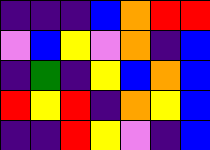[["indigo", "indigo", "indigo", "blue", "orange", "red", "red"], ["violet", "blue", "yellow", "violet", "orange", "indigo", "blue"], ["indigo", "green", "indigo", "yellow", "blue", "orange", "blue"], ["red", "yellow", "red", "indigo", "orange", "yellow", "blue"], ["indigo", "indigo", "red", "yellow", "violet", "indigo", "blue"]]